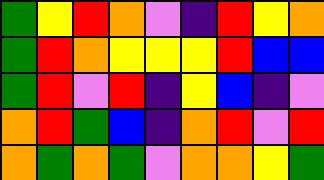[["green", "yellow", "red", "orange", "violet", "indigo", "red", "yellow", "orange"], ["green", "red", "orange", "yellow", "yellow", "yellow", "red", "blue", "blue"], ["green", "red", "violet", "red", "indigo", "yellow", "blue", "indigo", "violet"], ["orange", "red", "green", "blue", "indigo", "orange", "red", "violet", "red"], ["orange", "green", "orange", "green", "violet", "orange", "orange", "yellow", "green"]]